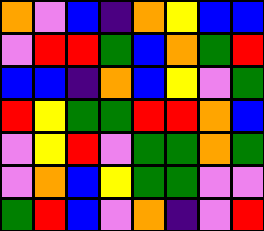[["orange", "violet", "blue", "indigo", "orange", "yellow", "blue", "blue"], ["violet", "red", "red", "green", "blue", "orange", "green", "red"], ["blue", "blue", "indigo", "orange", "blue", "yellow", "violet", "green"], ["red", "yellow", "green", "green", "red", "red", "orange", "blue"], ["violet", "yellow", "red", "violet", "green", "green", "orange", "green"], ["violet", "orange", "blue", "yellow", "green", "green", "violet", "violet"], ["green", "red", "blue", "violet", "orange", "indigo", "violet", "red"]]